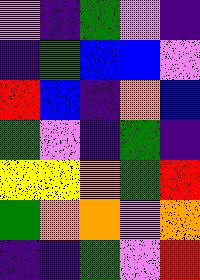[["violet", "indigo", "green", "violet", "indigo"], ["indigo", "green", "blue", "blue", "violet"], ["red", "blue", "indigo", "orange", "blue"], ["green", "violet", "indigo", "green", "indigo"], ["yellow", "yellow", "orange", "green", "red"], ["green", "orange", "orange", "violet", "orange"], ["indigo", "indigo", "green", "violet", "red"]]